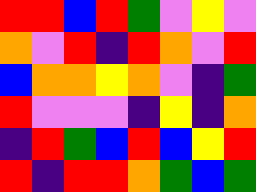[["red", "red", "blue", "red", "green", "violet", "yellow", "violet"], ["orange", "violet", "red", "indigo", "red", "orange", "violet", "red"], ["blue", "orange", "orange", "yellow", "orange", "violet", "indigo", "green"], ["red", "violet", "violet", "violet", "indigo", "yellow", "indigo", "orange"], ["indigo", "red", "green", "blue", "red", "blue", "yellow", "red"], ["red", "indigo", "red", "red", "orange", "green", "blue", "green"]]